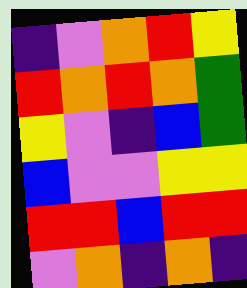[["indigo", "violet", "orange", "red", "yellow"], ["red", "orange", "red", "orange", "green"], ["yellow", "violet", "indigo", "blue", "green"], ["blue", "violet", "violet", "yellow", "yellow"], ["red", "red", "blue", "red", "red"], ["violet", "orange", "indigo", "orange", "indigo"]]